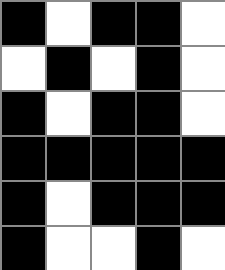[["black", "white", "black", "black", "white"], ["white", "black", "white", "black", "white"], ["black", "white", "black", "black", "white"], ["black", "black", "black", "black", "black"], ["black", "white", "black", "black", "black"], ["black", "white", "white", "black", "white"]]